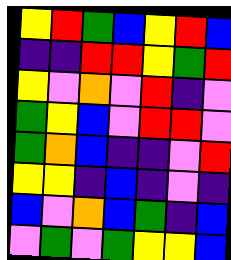[["yellow", "red", "green", "blue", "yellow", "red", "blue"], ["indigo", "indigo", "red", "red", "yellow", "green", "red"], ["yellow", "violet", "orange", "violet", "red", "indigo", "violet"], ["green", "yellow", "blue", "violet", "red", "red", "violet"], ["green", "orange", "blue", "indigo", "indigo", "violet", "red"], ["yellow", "yellow", "indigo", "blue", "indigo", "violet", "indigo"], ["blue", "violet", "orange", "blue", "green", "indigo", "blue"], ["violet", "green", "violet", "green", "yellow", "yellow", "blue"]]